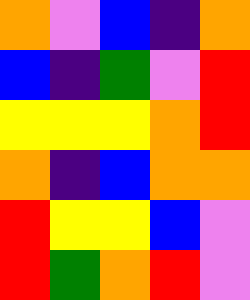[["orange", "violet", "blue", "indigo", "orange"], ["blue", "indigo", "green", "violet", "red"], ["yellow", "yellow", "yellow", "orange", "red"], ["orange", "indigo", "blue", "orange", "orange"], ["red", "yellow", "yellow", "blue", "violet"], ["red", "green", "orange", "red", "violet"]]